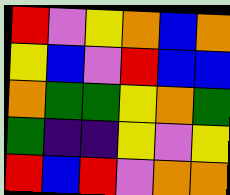[["red", "violet", "yellow", "orange", "blue", "orange"], ["yellow", "blue", "violet", "red", "blue", "blue"], ["orange", "green", "green", "yellow", "orange", "green"], ["green", "indigo", "indigo", "yellow", "violet", "yellow"], ["red", "blue", "red", "violet", "orange", "orange"]]